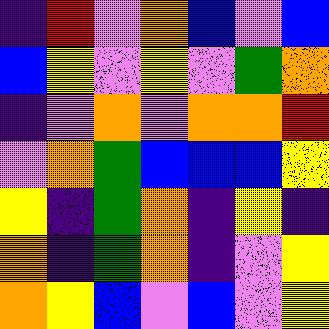[["indigo", "red", "violet", "orange", "blue", "violet", "blue"], ["blue", "yellow", "violet", "yellow", "violet", "green", "orange"], ["indigo", "violet", "orange", "violet", "orange", "orange", "red"], ["violet", "orange", "green", "blue", "blue", "blue", "yellow"], ["yellow", "indigo", "green", "orange", "indigo", "yellow", "indigo"], ["orange", "indigo", "green", "orange", "indigo", "violet", "yellow"], ["orange", "yellow", "blue", "violet", "blue", "violet", "yellow"]]